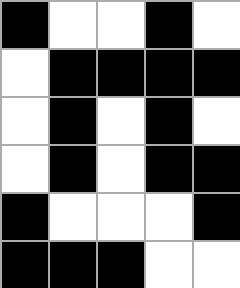[["black", "white", "white", "black", "white"], ["white", "black", "black", "black", "black"], ["white", "black", "white", "black", "white"], ["white", "black", "white", "black", "black"], ["black", "white", "white", "white", "black"], ["black", "black", "black", "white", "white"]]